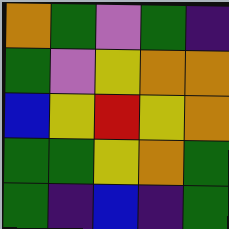[["orange", "green", "violet", "green", "indigo"], ["green", "violet", "yellow", "orange", "orange"], ["blue", "yellow", "red", "yellow", "orange"], ["green", "green", "yellow", "orange", "green"], ["green", "indigo", "blue", "indigo", "green"]]